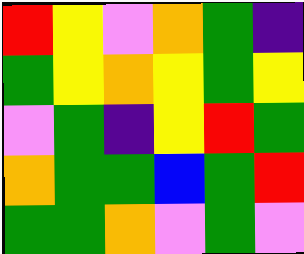[["red", "yellow", "violet", "orange", "green", "indigo"], ["green", "yellow", "orange", "yellow", "green", "yellow"], ["violet", "green", "indigo", "yellow", "red", "green"], ["orange", "green", "green", "blue", "green", "red"], ["green", "green", "orange", "violet", "green", "violet"]]